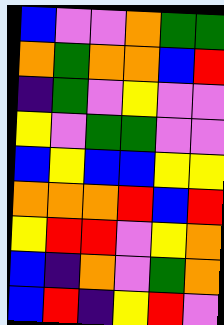[["blue", "violet", "violet", "orange", "green", "green"], ["orange", "green", "orange", "orange", "blue", "red"], ["indigo", "green", "violet", "yellow", "violet", "violet"], ["yellow", "violet", "green", "green", "violet", "violet"], ["blue", "yellow", "blue", "blue", "yellow", "yellow"], ["orange", "orange", "orange", "red", "blue", "red"], ["yellow", "red", "red", "violet", "yellow", "orange"], ["blue", "indigo", "orange", "violet", "green", "orange"], ["blue", "red", "indigo", "yellow", "red", "violet"]]